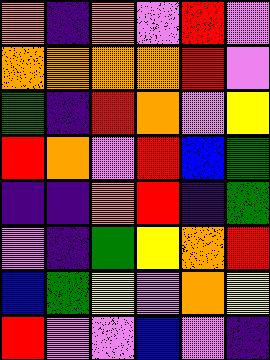[["orange", "indigo", "orange", "violet", "red", "violet"], ["orange", "orange", "orange", "orange", "red", "violet"], ["green", "indigo", "red", "orange", "violet", "yellow"], ["red", "orange", "violet", "red", "blue", "green"], ["indigo", "indigo", "orange", "red", "indigo", "green"], ["violet", "indigo", "green", "yellow", "orange", "red"], ["blue", "green", "yellow", "violet", "orange", "yellow"], ["red", "violet", "violet", "blue", "violet", "indigo"]]